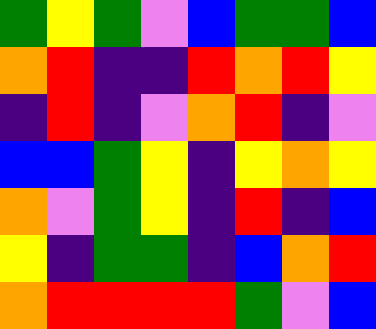[["green", "yellow", "green", "violet", "blue", "green", "green", "blue"], ["orange", "red", "indigo", "indigo", "red", "orange", "red", "yellow"], ["indigo", "red", "indigo", "violet", "orange", "red", "indigo", "violet"], ["blue", "blue", "green", "yellow", "indigo", "yellow", "orange", "yellow"], ["orange", "violet", "green", "yellow", "indigo", "red", "indigo", "blue"], ["yellow", "indigo", "green", "green", "indigo", "blue", "orange", "red"], ["orange", "red", "red", "red", "red", "green", "violet", "blue"]]